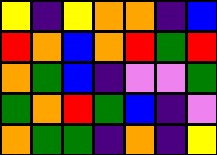[["yellow", "indigo", "yellow", "orange", "orange", "indigo", "blue"], ["red", "orange", "blue", "orange", "red", "green", "red"], ["orange", "green", "blue", "indigo", "violet", "violet", "green"], ["green", "orange", "red", "green", "blue", "indigo", "violet"], ["orange", "green", "green", "indigo", "orange", "indigo", "yellow"]]